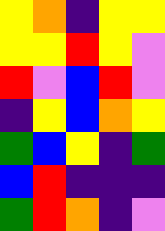[["yellow", "orange", "indigo", "yellow", "yellow"], ["yellow", "yellow", "red", "yellow", "violet"], ["red", "violet", "blue", "red", "violet"], ["indigo", "yellow", "blue", "orange", "yellow"], ["green", "blue", "yellow", "indigo", "green"], ["blue", "red", "indigo", "indigo", "indigo"], ["green", "red", "orange", "indigo", "violet"]]